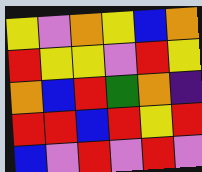[["yellow", "violet", "orange", "yellow", "blue", "orange"], ["red", "yellow", "yellow", "violet", "red", "yellow"], ["orange", "blue", "red", "green", "orange", "indigo"], ["red", "red", "blue", "red", "yellow", "red"], ["blue", "violet", "red", "violet", "red", "violet"]]